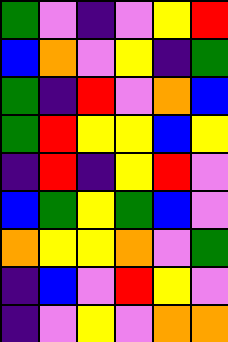[["green", "violet", "indigo", "violet", "yellow", "red"], ["blue", "orange", "violet", "yellow", "indigo", "green"], ["green", "indigo", "red", "violet", "orange", "blue"], ["green", "red", "yellow", "yellow", "blue", "yellow"], ["indigo", "red", "indigo", "yellow", "red", "violet"], ["blue", "green", "yellow", "green", "blue", "violet"], ["orange", "yellow", "yellow", "orange", "violet", "green"], ["indigo", "blue", "violet", "red", "yellow", "violet"], ["indigo", "violet", "yellow", "violet", "orange", "orange"]]